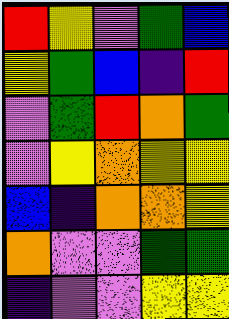[["red", "yellow", "violet", "green", "blue"], ["yellow", "green", "blue", "indigo", "red"], ["violet", "green", "red", "orange", "green"], ["violet", "yellow", "orange", "yellow", "yellow"], ["blue", "indigo", "orange", "orange", "yellow"], ["orange", "violet", "violet", "green", "green"], ["indigo", "violet", "violet", "yellow", "yellow"]]